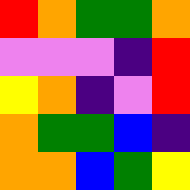[["red", "orange", "green", "green", "orange"], ["violet", "violet", "violet", "indigo", "red"], ["yellow", "orange", "indigo", "violet", "red"], ["orange", "green", "green", "blue", "indigo"], ["orange", "orange", "blue", "green", "yellow"]]